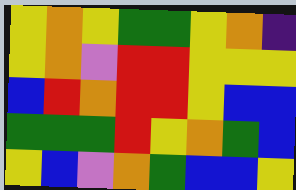[["yellow", "orange", "yellow", "green", "green", "yellow", "orange", "indigo"], ["yellow", "orange", "violet", "red", "red", "yellow", "yellow", "yellow"], ["blue", "red", "orange", "red", "red", "yellow", "blue", "blue"], ["green", "green", "green", "red", "yellow", "orange", "green", "blue"], ["yellow", "blue", "violet", "orange", "green", "blue", "blue", "yellow"]]